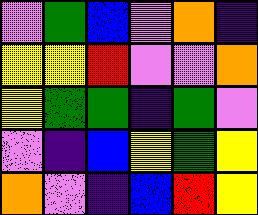[["violet", "green", "blue", "violet", "orange", "indigo"], ["yellow", "yellow", "red", "violet", "violet", "orange"], ["yellow", "green", "green", "indigo", "green", "violet"], ["violet", "indigo", "blue", "yellow", "green", "yellow"], ["orange", "violet", "indigo", "blue", "red", "yellow"]]